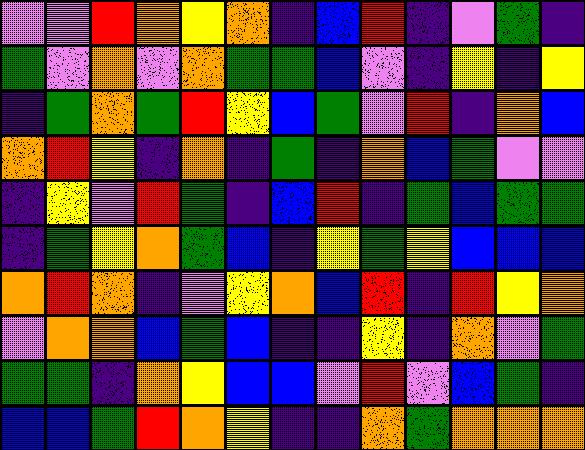[["violet", "violet", "red", "orange", "yellow", "orange", "indigo", "blue", "red", "indigo", "violet", "green", "indigo"], ["green", "violet", "orange", "violet", "orange", "green", "green", "blue", "violet", "indigo", "yellow", "indigo", "yellow"], ["indigo", "green", "orange", "green", "red", "yellow", "blue", "green", "violet", "red", "indigo", "orange", "blue"], ["orange", "red", "yellow", "indigo", "orange", "indigo", "green", "indigo", "orange", "blue", "green", "violet", "violet"], ["indigo", "yellow", "violet", "red", "green", "indigo", "blue", "red", "indigo", "green", "blue", "green", "green"], ["indigo", "green", "yellow", "orange", "green", "blue", "indigo", "yellow", "green", "yellow", "blue", "blue", "blue"], ["orange", "red", "orange", "indigo", "violet", "yellow", "orange", "blue", "red", "indigo", "red", "yellow", "orange"], ["violet", "orange", "orange", "blue", "green", "blue", "indigo", "indigo", "yellow", "indigo", "orange", "violet", "green"], ["green", "green", "indigo", "orange", "yellow", "blue", "blue", "violet", "red", "violet", "blue", "green", "indigo"], ["blue", "blue", "green", "red", "orange", "yellow", "indigo", "indigo", "orange", "green", "orange", "orange", "orange"]]